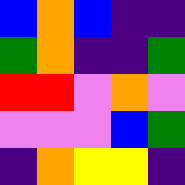[["blue", "orange", "blue", "indigo", "indigo"], ["green", "orange", "indigo", "indigo", "green"], ["red", "red", "violet", "orange", "violet"], ["violet", "violet", "violet", "blue", "green"], ["indigo", "orange", "yellow", "yellow", "indigo"]]